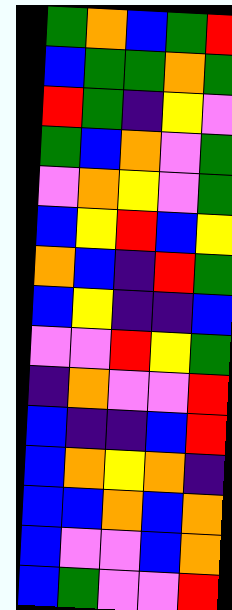[["green", "orange", "blue", "green", "red"], ["blue", "green", "green", "orange", "green"], ["red", "green", "indigo", "yellow", "violet"], ["green", "blue", "orange", "violet", "green"], ["violet", "orange", "yellow", "violet", "green"], ["blue", "yellow", "red", "blue", "yellow"], ["orange", "blue", "indigo", "red", "green"], ["blue", "yellow", "indigo", "indigo", "blue"], ["violet", "violet", "red", "yellow", "green"], ["indigo", "orange", "violet", "violet", "red"], ["blue", "indigo", "indigo", "blue", "red"], ["blue", "orange", "yellow", "orange", "indigo"], ["blue", "blue", "orange", "blue", "orange"], ["blue", "violet", "violet", "blue", "orange"], ["blue", "green", "violet", "violet", "red"]]